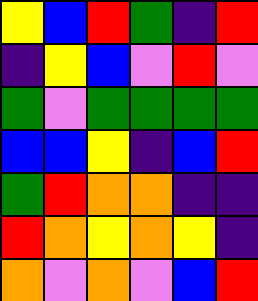[["yellow", "blue", "red", "green", "indigo", "red"], ["indigo", "yellow", "blue", "violet", "red", "violet"], ["green", "violet", "green", "green", "green", "green"], ["blue", "blue", "yellow", "indigo", "blue", "red"], ["green", "red", "orange", "orange", "indigo", "indigo"], ["red", "orange", "yellow", "orange", "yellow", "indigo"], ["orange", "violet", "orange", "violet", "blue", "red"]]